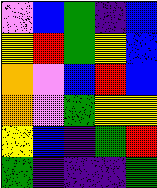[["violet", "blue", "green", "indigo", "blue"], ["yellow", "red", "green", "yellow", "blue"], ["orange", "violet", "blue", "red", "blue"], ["orange", "violet", "green", "yellow", "yellow"], ["yellow", "blue", "indigo", "green", "red"], ["green", "indigo", "indigo", "indigo", "green"]]